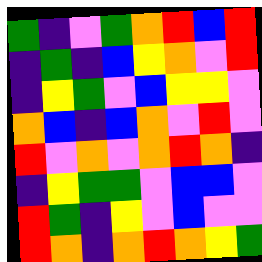[["green", "indigo", "violet", "green", "orange", "red", "blue", "red"], ["indigo", "green", "indigo", "blue", "yellow", "orange", "violet", "red"], ["indigo", "yellow", "green", "violet", "blue", "yellow", "yellow", "violet"], ["orange", "blue", "indigo", "blue", "orange", "violet", "red", "violet"], ["red", "violet", "orange", "violet", "orange", "red", "orange", "indigo"], ["indigo", "yellow", "green", "green", "violet", "blue", "blue", "violet"], ["red", "green", "indigo", "yellow", "violet", "blue", "violet", "violet"], ["red", "orange", "indigo", "orange", "red", "orange", "yellow", "green"]]